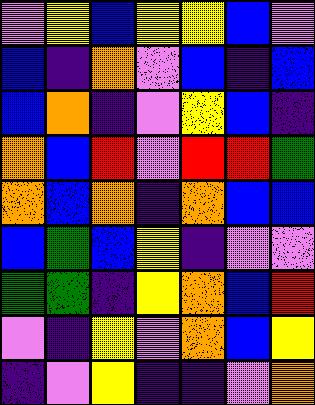[["violet", "yellow", "blue", "yellow", "yellow", "blue", "violet"], ["blue", "indigo", "orange", "violet", "blue", "indigo", "blue"], ["blue", "orange", "indigo", "violet", "yellow", "blue", "indigo"], ["orange", "blue", "red", "violet", "red", "red", "green"], ["orange", "blue", "orange", "indigo", "orange", "blue", "blue"], ["blue", "green", "blue", "yellow", "indigo", "violet", "violet"], ["green", "green", "indigo", "yellow", "orange", "blue", "red"], ["violet", "indigo", "yellow", "violet", "orange", "blue", "yellow"], ["indigo", "violet", "yellow", "indigo", "indigo", "violet", "orange"]]